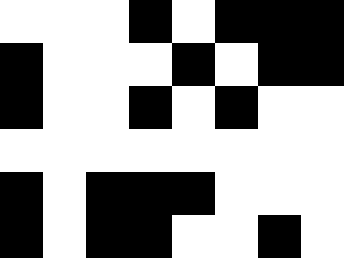[["white", "white", "white", "black", "white", "black", "black", "black"], ["black", "white", "white", "white", "black", "white", "black", "black"], ["black", "white", "white", "black", "white", "black", "white", "white"], ["white", "white", "white", "white", "white", "white", "white", "white"], ["black", "white", "black", "black", "black", "white", "white", "white"], ["black", "white", "black", "black", "white", "white", "black", "white"]]